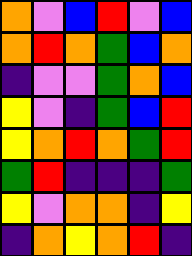[["orange", "violet", "blue", "red", "violet", "blue"], ["orange", "red", "orange", "green", "blue", "orange"], ["indigo", "violet", "violet", "green", "orange", "blue"], ["yellow", "violet", "indigo", "green", "blue", "red"], ["yellow", "orange", "red", "orange", "green", "red"], ["green", "red", "indigo", "indigo", "indigo", "green"], ["yellow", "violet", "orange", "orange", "indigo", "yellow"], ["indigo", "orange", "yellow", "orange", "red", "indigo"]]